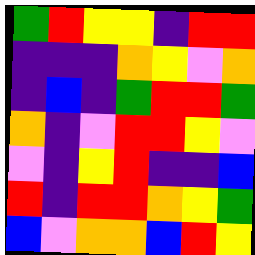[["green", "red", "yellow", "yellow", "indigo", "red", "red"], ["indigo", "indigo", "indigo", "orange", "yellow", "violet", "orange"], ["indigo", "blue", "indigo", "green", "red", "red", "green"], ["orange", "indigo", "violet", "red", "red", "yellow", "violet"], ["violet", "indigo", "yellow", "red", "indigo", "indigo", "blue"], ["red", "indigo", "red", "red", "orange", "yellow", "green"], ["blue", "violet", "orange", "orange", "blue", "red", "yellow"]]